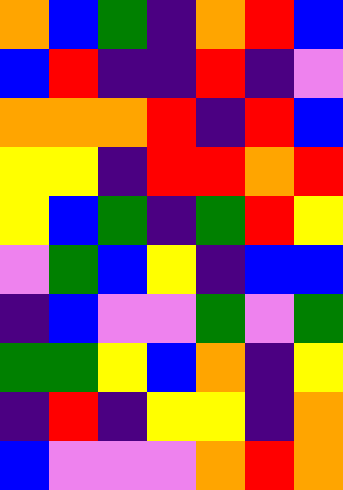[["orange", "blue", "green", "indigo", "orange", "red", "blue"], ["blue", "red", "indigo", "indigo", "red", "indigo", "violet"], ["orange", "orange", "orange", "red", "indigo", "red", "blue"], ["yellow", "yellow", "indigo", "red", "red", "orange", "red"], ["yellow", "blue", "green", "indigo", "green", "red", "yellow"], ["violet", "green", "blue", "yellow", "indigo", "blue", "blue"], ["indigo", "blue", "violet", "violet", "green", "violet", "green"], ["green", "green", "yellow", "blue", "orange", "indigo", "yellow"], ["indigo", "red", "indigo", "yellow", "yellow", "indigo", "orange"], ["blue", "violet", "violet", "violet", "orange", "red", "orange"]]